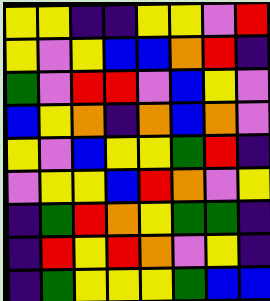[["yellow", "yellow", "indigo", "indigo", "yellow", "yellow", "violet", "red"], ["yellow", "violet", "yellow", "blue", "blue", "orange", "red", "indigo"], ["green", "violet", "red", "red", "violet", "blue", "yellow", "violet"], ["blue", "yellow", "orange", "indigo", "orange", "blue", "orange", "violet"], ["yellow", "violet", "blue", "yellow", "yellow", "green", "red", "indigo"], ["violet", "yellow", "yellow", "blue", "red", "orange", "violet", "yellow"], ["indigo", "green", "red", "orange", "yellow", "green", "green", "indigo"], ["indigo", "red", "yellow", "red", "orange", "violet", "yellow", "indigo"], ["indigo", "green", "yellow", "yellow", "yellow", "green", "blue", "blue"]]